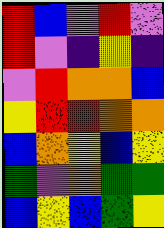[["red", "blue", "violet", "red", "violet"], ["red", "violet", "indigo", "yellow", "indigo"], ["violet", "red", "orange", "orange", "blue"], ["yellow", "red", "red", "orange", "orange"], ["blue", "orange", "yellow", "blue", "yellow"], ["green", "violet", "orange", "green", "green"], ["blue", "yellow", "blue", "green", "yellow"]]